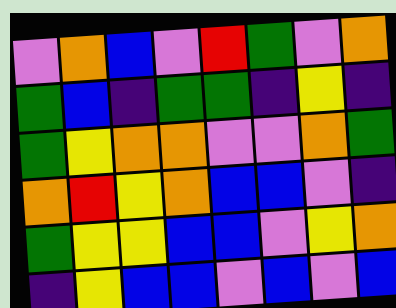[["violet", "orange", "blue", "violet", "red", "green", "violet", "orange"], ["green", "blue", "indigo", "green", "green", "indigo", "yellow", "indigo"], ["green", "yellow", "orange", "orange", "violet", "violet", "orange", "green"], ["orange", "red", "yellow", "orange", "blue", "blue", "violet", "indigo"], ["green", "yellow", "yellow", "blue", "blue", "violet", "yellow", "orange"], ["indigo", "yellow", "blue", "blue", "violet", "blue", "violet", "blue"]]